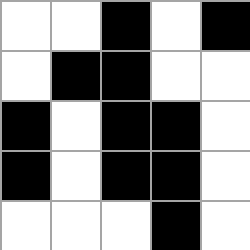[["white", "white", "black", "white", "black"], ["white", "black", "black", "white", "white"], ["black", "white", "black", "black", "white"], ["black", "white", "black", "black", "white"], ["white", "white", "white", "black", "white"]]